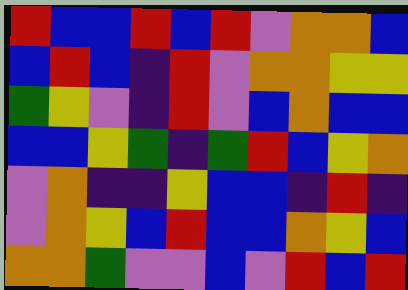[["red", "blue", "blue", "red", "blue", "red", "violet", "orange", "orange", "blue"], ["blue", "red", "blue", "indigo", "red", "violet", "orange", "orange", "yellow", "yellow"], ["green", "yellow", "violet", "indigo", "red", "violet", "blue", "orange", "blue", "blue"], ["blue", "blue", "yellow", "green", "indigo", "green", "red", "blue", "yellow", "orange"], ["violet", "orange", "indigo", "indigo", "yellow", "blue", "blue", "indigo", "red", "indigo"], ["violet", "orange", "yellow", "blue", "red", "blue", "blue", "orange", "yellow", "blue"], ["orange", "orange", "green", "violet", "violet", "blue", "violet", "red", "blue", "red"]]